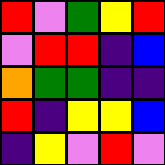[["red", "violet", "green", "yellow", "red"], ["violet", "red", "red", "indigo", "blue"], ["orange", "green", "green", "indigo", "indigo"], ["red", "indigo", "yellow", "yellow", "blue"], ["indigo", "yellow", "violet", "red", "violet"]]